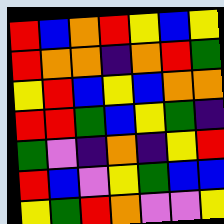[["red", "blue", "orange", "red", "yellow", "blue", "yellow"], ["red", "orange", "orange", "indigo", "orange", "red", "green"], ["yellow", "red", "blue", "yellow", "blue", "orange", "orange"], ["red", "red", "green", "blue", "yellow", "green", "indigo"], ["green", "violet", "indigo", "orange", "indigo", "yellow", "red"], ["red", "blue", "violet", "yellow", "green", "blue", "blue"], ["yellow", "green", "red", "orange", "violet", "violet", "yellow"]]